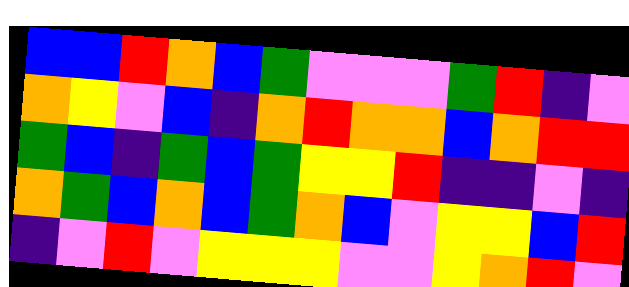[["blue", "blue", "red", "orange", "blue", "green", "violet", "violet", "violet", "green", "red", "indigo", "violet"], ["orange", "yellow", "violet", "blue", "indigo", "orange", "red", "orange", "orange", "blue", "orange", "red", "red"], ["green", "blue", "indigo", "green", "blue", "green", "yellow", "yellow", "red", "indigo", "indigo", "violet", "indigo"], ["orange", "green", "blue", "orange", "blue", "green", "orange", "blue", "violet", "yellow", "yellow", "blue", "red"], ["indigo", "violet", "red", "violet", "yellow", "yellow", "yellow", "violet", "violet", "yellow", "orange", "red", "violet"]]